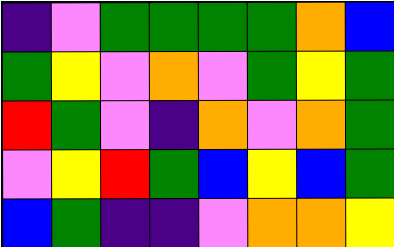[["indigo", "violet", "green", "green", "green", "green", "orange", "blue"], ["green", "yellow", "violet", "orange", "violet", "green", "yellow", "green"], ["red", "green", "violet", "indigo", "orange", "violet", "orange", "green"], ["violet", "yellow", "red", "green", "blue", "yellow", "blue", "green"], ["blue", "green", "indigo", "indigo", "violet", "orange", "orange", "yellow"]]